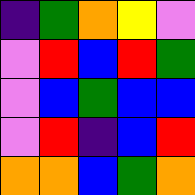[["indigo", "green", "orange", "yellow", "violet"], ["violet", "red", "blue", "red", "green"], ["violet", "blue", "green", "blue", "blue"], ["violet", "red", "indigo", "blue", "red"], ["orange", "orange", "blue", "green", "orange"]]